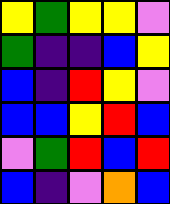[["yellow", "green", "yellow", "yellow", "violet"], ["green", "indigo", "indigo", "blue", "yellow"], ["blue", "indigo", "red", "yellow", "violet"], ["blue", "blue", "yellow", "red", "blue"], ["violet", "green", "red", "blue", "red"], ["blue", "indigo", "violet", "orange", "blue"]]